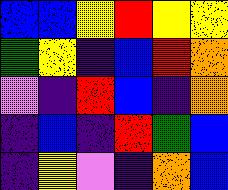[["blue", "blue", "yellow", "red", "yellow", "yellow"], ["green", "yellow", "indigo", "blue", "red", "orange"], ["violet", "indigo", "red", "blue", "indigo", "orange"], ["indigo", "blue", "indigo", "red", "green", "blue"], ["indigo", "yellow", "violet", "indigo", "orange", "blue"]]